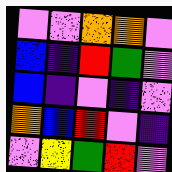[["violet", "violet", "orange", "orange", "violet"], ["blue", "indigo", "red", "green", "violet"], ["blue", "indigo", "violet", "indigo", "violet"], ["orange", "blue", "red", "violet", "indigo"], ["violet", "yellow", "green", "red", "violet"]]